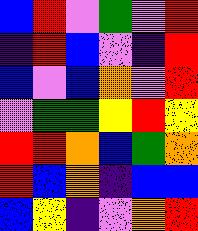[["blue", "red", "violet", "green", "violet", "red"], ["indigo", "red", "blue", "violet", "indigo", "red"], ["blue", "violet", "blue", "orange", "violet", "red"], ["violet", "green", "green", "yellow", "red", "yellow"], ["red", "red", "orange", "blue", "green", "orange"], ["red", "blue", "orange", "indigo", "blue", "blue"], ["blue", "yellow", "indigo", "violet", "orange", "red"]]